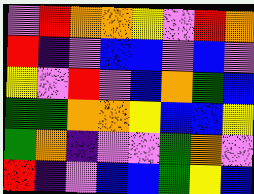[["violet", "red", "orange", "orange", "yellow", "violet", "red", "orange"], ["red", "indigo", "violet", "blue", "blue", "violet", "blue", "violet"], ["yellow", "violet", "red", "violet", "blue", "orange", "green", "blue"], ["green", "green", "orange", "orange", "yellow", "blue", "blue", "yellow"], ["green", "orange", "indigo", "violet", "violet", "green", "orange", "violet"], ["red", "indigo", "violet", "blue", "blue", "green", "yellow", "blue"]]